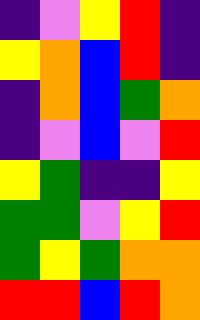[["indigo", "violet", "yellow", "red", "indigo"], ["yellow", "orange", "blue", "red", "indigo"], ["indigo", "orange", "blue", "green", "orange"], ["indigo", "violet", "blue", "violet", "red"], ["yellow", "green", "indigo", "indigo", "yellow"], ["green", "green", "violet", "yellow", "red"], ["green", "yellow", "green", "orange", "orange"], ["red", "red", "blue", "red", "orange"]]